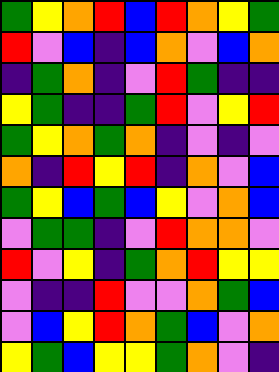[["green", "yellow", "orange", "red", "blue", "red", "orange", "yellow", "green"], ["red", "violet", "blue", "indigo", "blue", "orange", "violet", "blue", "orange"], ["indigo", "green", "orange", "indigo", "violet", "red", "green", "indigo", "indigo"], ["yellow", "green", "indigo", "indigo", "green", "red", "violet", "yellow", "red"], ["green", "yellow", "orange", "green", "orange", "indigo", "violet", "indigo", "violet"], ["orange", "indigo", "red", "yellow", "red", "indigo", "orange", "violet", "blue"], ["green", "yellow", "blue", "green", "blue", "yellow", "violet", "orange", "blue"], ["violet", "green", "green", "indigo", "violet", "red", "orange", "orange", "violet"], ["red", "violet", "yellow", "indigo", "green", "orange", "red", "yellow", "yellow"], ["violet", "indigo", "indigo", "red", "violet", "violet", "orange", "green", "blue"], ["violet", "blue", "yellow", "red", "orange", "green", "blue", "violet", "orange"], ["yellow", "green", "blue", "yellow", "yellow", "green", "orange", "violet", "indigo"]]